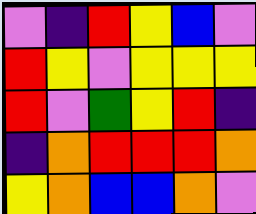[["violet", "indigo", "red", "yellow", "blue", "violet"], ["red", "yellow", "violet", "yellow", "yellow", "yellow"], ["red", "violet", "green", "yellow", "red", "indigo"], ["indigo", "orange", "red", "red", "red", "orange"], ["yellow", "orange", "blue", "blue", "orange", "violet"]]